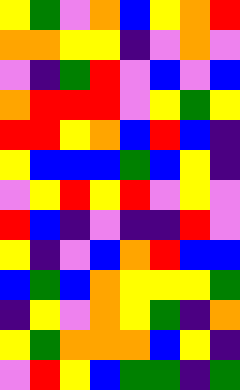[["yellow", "green", "violet", "orange", "blue", "yellow", "orange", "red"], ["orange", "orange", "yellow", "yellow", "indigo", "violet", "orange", "violet"], ["violet", "indigo", "green", "red", "violet", "blue", "violet", "blue"], ["orange", "red", "red", "red", "violet", "yellow", "green", "yellow"], ["red", "red", "yellow", "orange", "blue", "red", "blue", "indigo"], ["yellow", "blue", "blue", "blue", "green", "blue", "yellow", "indigo"], ["violet", "yellow", "red", "yellow", "red", "violet", "yellow", "violet"], ["red", "blue", "indigo", "violet", "indigo", "indigo", "red", "violet"], ["yellow", "indigo", "violet", "blue", "orange", "red", "blue", "blue"], ["blue", "green", "blue", "orange", "yellow", "yellow", "yellow", "green"], ["indigo", "yellow", "violet", "orange", "yellow", "green", "indigo", "orange"], ["yellow", "green", "orange", "orange", "orange", "blue", "yellow", "indigo"], ["violet", "red", "yellow", "blue", "green", "green", "indigo", "green"]]